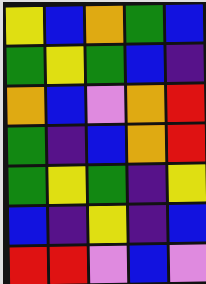[["yellow", "blue", "orange", "green", "blue"], ["green", "yellow", "green", "blue", "indigo"], ["orange", "blue", "violet", "orange", "red"], ["green", "indigo", "blue", "orange", "red"], ["green", "yellow", "green", "indigo", "yellow"], ["blue", "indigo", "yellow", "indigo", "blue"], ["red", "red", "violet", "blue", "violet"]]